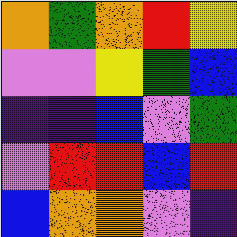[["orange", "green", "orange", "red", "yellow"], ["violet", "violet", "yellow", "green", "blue"], ["indigo", "indigo", "blue", "violet", "green"], ["violet", "red", "red", "blue", "red"], ["blue", "orange", "orange", "violet", "indigo"]]